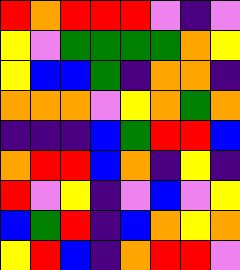[["red", "orange", "red", "red", "red", "violet", "indigo", "violet"], ["yellow", "violet", "green", "green", "green", "green", "orange", "yellow"], ["yellow", "blue", "blue", "green", "indigo", "orange", "orange", "indigo"], ["orange", "orange", "orange", "violet", "yellow", "orange", "green", "orange"], ["indigo", "indigo", "indigo", "blue", "green", "red", "red", "blue"], ["orange", "red", "red", "blue", "orange", "indigo", "yellow", "indigo"], ["red", "violet", "yellow", "indigo", "violet", "blue", "violet", "yellow"], ["blue", "green", "red", "indigo", "blue", "orange", "yellow", "orange"], ["yellow", "red", "blue", "indigo", "orange", "red", "red", "violet"]]